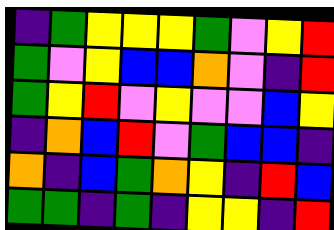[["indigo", "green", "yellow", "yellow", "yellow", "green", "violet", "yellow", "red"], ["green", "violet", "yellow", "blue", "blue", "orange", "violet", "indigo", "red"], ["green", "yellow", "red", "violet", "yellow", "violet", "violet", "blue", "yellow"], ["indigo", "orange", "blue", "red", "violet", "green", "blue", "blue", "indigo"], ["orange", "indigo", "blue", "green", "orange", "yellow", "indigo", "red", "blue"], ["green", "green", "indigo", "green", "indigo", "yellow", "yellow", "indigo", "red"]]